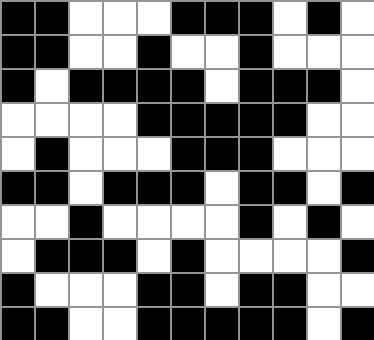[["black", "black", "white", "white", "white", "black", "black", "black", "white", "black", "white"], ["black", "black", "white", "white", "black", "white", "white", "black", "white", "white", "white"], ["black", "white", "black", "black", "black", "black", "white", "black", "black", "black", "white"], ["white", "white", "white", "white", "black", "black", "black", "black", "black", "white", "white"], ["white", "black", "white", "white", "white", "black", "black", "black", "white", "white", "white"], ["black", "black", "white", "black", "black", "black", "white", "black", "black", "white", "black"], ["white", "white", "black", "white", "white", "white", "white", "black", "white", "black", "white"], ["white", "black", "black", "black", "white", "black", "white", "white", "white", "white", "black"], ["black", "white", "white", "white", "black", "black", "white", "black", "black", "white", "white"], ["black", "black", "white", "white", "black", "black", "black", "black", "black", "white", "black"]]